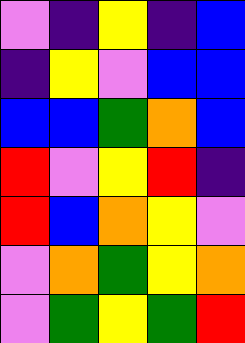[["violet", "indigo", "yellow", "indigo", "blue"], ["indigo", "yellow", "violet", "blue", "blue"], ["blue", "blue", "green", "orange", "blue"], ["red", "violet", "yellow", "red", "indigo"], ["red", "blue", "orange", "yellow", "violet"], ["violet", "orange", "green", "yellow", "orange"], ["violet", "green", "yellow", "green", "red"]]